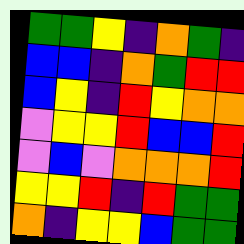[["green", "green", "yellow", "indigo", "orange", "green", "indigo"], ["blue", "blue", "indigo", "orange", "green", "red", "red"], ["blue", "yellow", "indigo", "red", "yellow", "orange", "orange"], ["violet", "yellow", "yellow", "red", "blue", "blue", "red"], ["violet", "blue", "violet", "orange", "orange", "orange", "red"], ["yellow", "yellow", "red", "indigo", "red", "green", "green"], ["orange", "indigo", "yellow", "yellow", "blue", "green", "green"]]